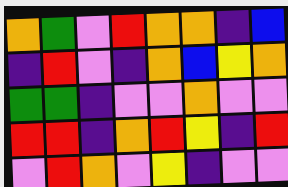[["orange", "green", "violet", "red", "orange", "orange", "indigo", "blue"], ["indigo", "red", "violet", "indigo", "orange", "blue", "yellow", "orange"], ["green", "green", "indigo", "violet", "violet", "orange", "violet", "violet"], ["red", "red", "indigo", "orange", "red", "yellow", "indigo", "red"], ["violet", "red", "orange", "violet", "yellow", "indigo", "violet", "violet"]]